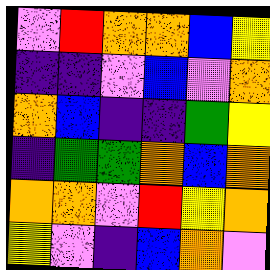[["violet", "red", "orange", "orange", "blue", "yellow"], ["indigo", "indigo", "violet", "blue", "violet", "orange"], ["orange", "blue", "indigo", "indigo", "green", "yellow"], ["indigo", "green", "green", "orange", "blue", "orange"], ["orange", "orange", "violet", "red", "yellow", "orange"], ["yellow", "violet", "indigo", "blue", "orange", "violet"]]